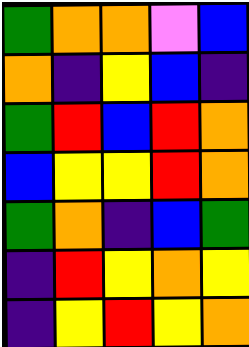[["green", "orange", "orange", "violet", "blue"], ["orange", "indigo", "yellow", "blue", "indigo"], ["green", "red", "blue", "red", "orange"], ["blue", "yellow", "yellow", "red", "orange"], ["green", "orange", "indigo", "blue", "green"], ["indigo", "red", "yellow", "orange", "yellow"], ["indigo", "yellow", "red", "yellow", "orange"]]